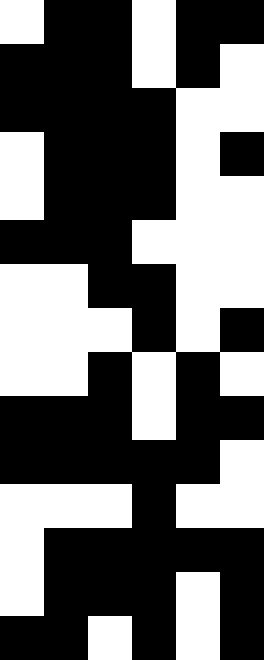[["white", "black", "black", "white", "black", "black"], ["black", "black", "black", "white", "black", "white"], ["black", "black", "black", "black", "white", "white"], ["white", "black", "black", "black", "white", "black"], ["white", "black", "black", "black", "white", "white"], ["black", "black", "black", "white", "white", "white"], ["white", "white", "black", "black", "white", "white"], ["white", "white", "white", "black", "white", "black"], ["white", "white", "black", "white", "black", "white"], ["black", "black", "black", "white", "black", "black"], ["black", "black", "black", "black", "black", "white"], ["white", "white", "white", "black", "white", "white"], ["white", "black", "black", "black", "black", "black"], ["white", "black", "black", "black", "white", "black"], ["black", "black", "white", "black", "white", "black"]]